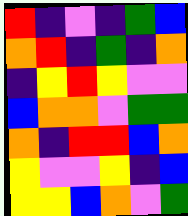[["red", "indigo", "violet", "indigo", "green", "blue"], ["orange", "red", "indigo", "green", "indigo", "orange"], ["indigo", "yellow", "red", "yellow", "violet", "violet"], ["blue", "orange", "orange", "violet", "green", "green"], ["orange", "indigo", "red", "red", "blue", "orange"], ["yellow", "violet", "violet", "yellow", "indigo", "blue"], ["yellow", "yellow", "blue", "orange", "violet", "green"]]